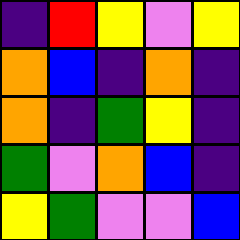[["indigo", "red", "yellow", "violet", "yellow"], ["orange", "blue", "indigo", "orange", "indigo"], ["orange", "indigo", "green", "yellow", "indigo"], ["green", "violet", "orange", "blue", "indigo"], ["yellow", "green", "violet", "violet", "blue"]]